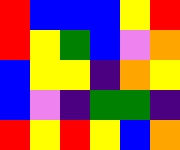[["red", "blue", "blue", "blue", "yellow", "red"], ["red", "yellow", "green", "blue", "violet", "orange"], ["blue", "yellow", "yellow", "indigo", "orange", "yellow"], ["blue", "violet", "indigo", "green", "green", "indigo"], ["red", "yellow", "red", "yellow", "blue", "orange"]]